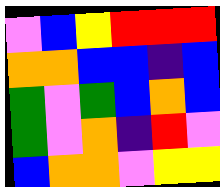[["violet", "blue", "yellow", "red", "red", "red"], ["orange", "orange", "blue", "blue", "indigo", "blue"], ["green", "violet", "green", "blue", "orange", "blue"], ["green", "violet", "orange", "indigo", "red", "violet"], ["blue", "orange", "orange", "violet", "yellow", "yellow"]]